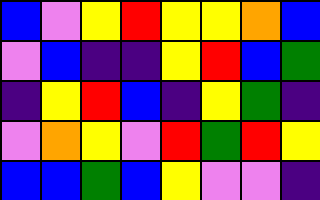[["blue", "violet", "yellow", "red", "yellow", "yellow", "orange", "blue"], ["violet", "blue", "indigo", "indigo", "yellow", "red", "blue", "green"], ["indigo", "yellow", "red", "blue", "indigo", "yellow", "green", "indigo"], ["violet", "orange", "yellow", "violet", "red", "green", "red", "yellow"], ["blue", "blue", "green", "blue", "yellow", "violet", "violet", "indigo"]]